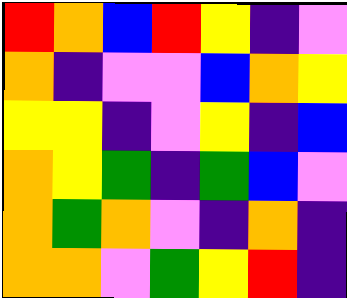[["red", "orange", "blue", "red", "yellow", "indigo", "violet"], ["orange", "indigo", "violet", "violet", "blue", "orange", "yellow"], ["yellow", "yellow", "indigo", "violet", "yellow", "indigo", "blue"], ["orange", "yellow", "green", "indigo", "green", "blue", "violet"], ["orange", "green", "orange", "violet", "indigo", "orange", "indigo"], ["orange", "orange", "violet", "green", "yellow", "red", "indigo"]]